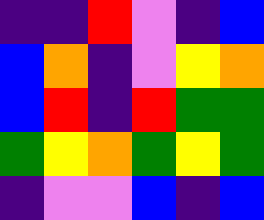[["indigo", "indigo", "red", "violet", "indigo", "blue"], ["blue", "orange", "indigo", "violet", "yellow", "orange"], ["blue", "red", "indigo", "red", "green", "green"], ["green", "yellow", "orange", "green", "yellow", "green"], ["indigo", "violet", "violet", "blue", "indigo", "blue"]]